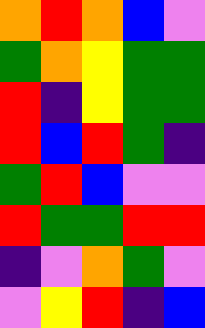[["orange", "red", "orange", "blue", "violet"], ["green", "orange", "yellow", "green", "green"], ["red", "indigo", "yellow", "green", "green"], ["red", "blue", "red", "green", "indigo"], ["green", "red", "blue", "violet", "violet"], ["red", "green", "green", "red", "red"], ["indigo", "violet", "orange", "green", "violet"], ["violet", "yellow", "red", "indigo", "blue"]]